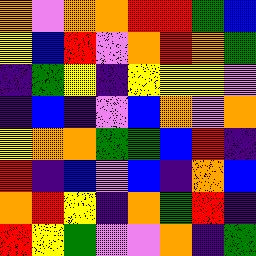[["orange", "violet", "orange", "orange", "red", "red", "green", "blue"], ["yellow", "blue", "red", "violet", "orange", "red", "orange", "green"], ["indigo", "green", "yellow", "indigo", "yellow", "yellow", "yellow", "violet"], ["indigo", "blue", "indigo", "violet", "blue", "orange", "violet", "orange"], ["yellow", "orange", "orange", "green", "green", "blue", "red", "indigo"], ["red", "indigo", "blue", "violet", "blue", "indigo", "orange", "blue"], ["orange", "red", "yellow", "indigo", "orange", "green", "red", "indigo"], ["red", "yellow", "green", "violet", "violet", "orange", "indigo", "green"]]